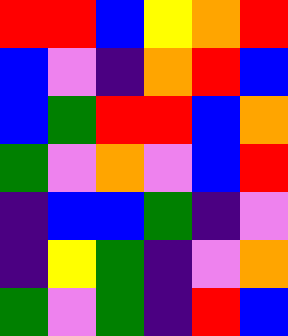[["red", "red", "blue", "yellow", "orange", "red"], ["blue", "violet", "indigo", "orange", "red", "blue"], ["blue", "green", "red", "red", "blue", "orange"], ["green", "violet", "orange", "violet", "blue", "red"], ["indigo", "blue", "blue", "green", "indigo", "violet"], ["indigo", "yellow", "green", "indigo", "violet", "orange"], ["green", "violet", "green", "indigo", "red", "blue"]]